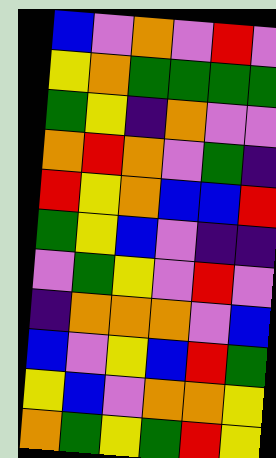[["blue", "violet", "orange", "violet", "red", "violet"], ["yellow", "orange", "green", "green", "green", "green"], ["green", "yellow", "indigo", "orange", "violet", "violet"], ["orange", "red", "orange", "violet", "green", "indigo"], ["red", "yellow", "orange", "blue", "blue", "red"], ["green", "yellow", "blue", "violet", "indigo", "indigo"], ["violet", "green", "yellow", "violet", "red", "violet"], ["indigo", "orange", "orange", "orange", "violet", "blue"], ["blue", "violet", "yellow", "blue", "red", "green"], ["yellow", "blue", "violet", "orange", "orange", "yellow"], ["orange", "green", "yellow", "green", "red", "yellow"]]